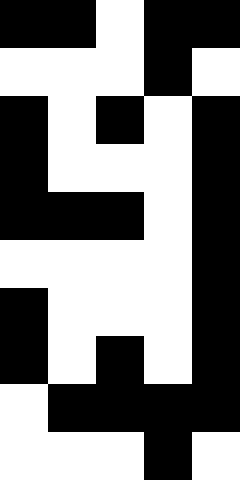[["black", "black", "white", "black", "black"], ["white", "white", "white", "black", "white"], ["black", "white", "black", "white", "black"], ["black", "white", "white", "white", "black"], ["black", "black", "black", "white", "black"], ["white", "white", "white", "white", "black"], ["black", "white", "white", "white", "black"], ["black", "white", "black", "white", "black"], ["white", "black", "black", "black", "black"], ["white", "white", "white", "black", "white"]]